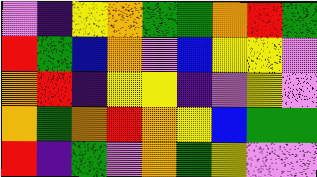[["violet", "indigo", "yellow", "orange", "green", "green", "orange", "red", "green"], ["red", "green", "blue", "orange", "violet", "blue", "yellow", "yellow", "violet"], ["orange", "red", "indigo", "yellow", "yellow", "indigo", "violet", "yellow", "violet"], ["orange", "green", "orange", "red", "orange", "yellow", "blue", "green", "green"], ["red", "indigo", "green", "violet", "orange", "green", "yellow", "violet", "violet"]]